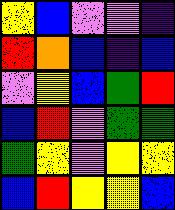[["yellow", "blue", "violet", "violet", "indigo"], ["red", "orange", "blue", "indigo", "blue"], ["violet", "yellow", "blue", "green", "red"], ["blue", "red", "violet", "green", "green"], ["green", "yellow", "violet", "yellow", "yellow"], ["blue", "red", "yellow", "yellow", "blue"]]